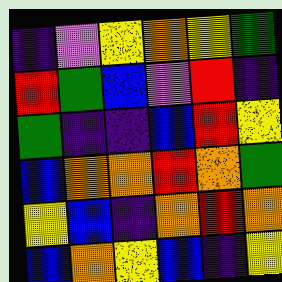[["indigo", "violet", "yellow", "orange", "yellow", "green"], ["red", "green", "blue", "violet", "red", "indigo"], ["green", "indigo", "indigo", "blue", "red", "yellow"], ["blue", "orange", "orange", "red", "orange", "green"], ["yellow", "blue", "indigo", "orange", "red", "orange"], ["blue", "orange", "yellow", "blue", "indigo", "yellow"]]